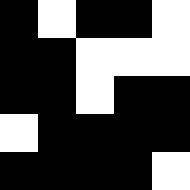[["black", "white", "black", "black", "white"], ["black", "black", "white", "white", "white"], ["black", "black", "white", "black", "black"], ["white", "black", "black", "black", "black"], ["black", "black", "black", "black", "white"]]